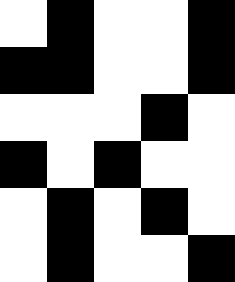[["white", "black", "white", "white", "black"], ["black", "black", "white", "white", "black"], ["white", "white", "white", "black", "white"], ["black", "white", "black", "white", "white"], ["white", "black", "white", "black", "white"], ["white", "black", "white", "white", "black"]]